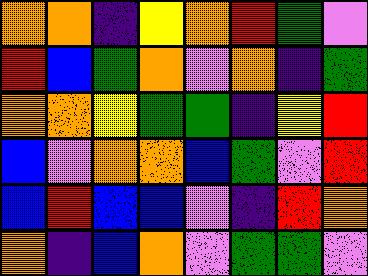[["orange", "orange", "indigo", "yellow", "orange", "red", "green", "violet"], ["red", "blue", "green", "orange", "violet", "orange", "indigo", "green"], ["orange", "orange", "yellow", "green", "green", "indigo", "yellow", "red"], ["blue", "violet", "orange", "orange", "blue", "green", "violet", "red"], ["blue", "red", "blue", "blue", "violet", "indigo", "red", "orange"], ["orange", "indigo", "blue", "orange", "violet", "green", "green", "violet"]]